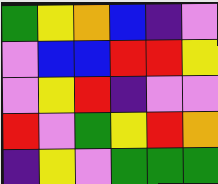[["green", "yellow", "orange", "blue", "indigo", "violet"], ["violet", "blue", "blue", "red", "red", "yellow"], ["violet", "yellow", "red", "indigo", "violet", "violet"], ["red", "violet", "green", "yellow", "red", "orange"], ["indigo", "yellow", "violet", "green", "green", "green"]]